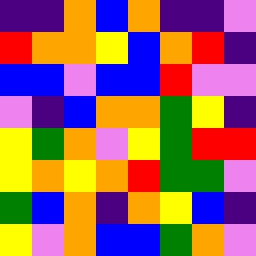[["indigo", "indigo", "orange", "blue", "orange", "indigo", "indigo", "violet"], ["red", "orange", "orange", "yellow", "blue", "orange", "red", "indigo"], ["blue", "blue", "violet", "blue", "blue", "red", "violet", "violet"], ["violet", "indigo", "blue", "orange", "orange", "green", "yellow", "indigo"], ["yellow", "green", "orange", "violet", "yellow", "green", "red", "red"], ["yellow", "orange", "yellow", "orange", "red", "green", "green", "violet"], ["green", "blue", "orange", "indigo", "orange", "yellow", "blue", "indigo"], ["yellow", "violet", "orange", "blue", "blue", "green", "orange", "violet"]]